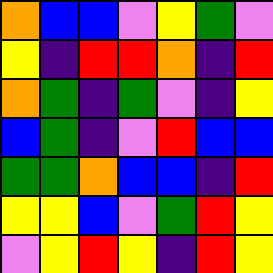[["orange", "blue", "blue", "violet", "yellow", "green", "violet"], ["yellow", "indigo", "red", "red", "orange", "indigo", "red"], ["orange", "green", "indigo", "green", "violet", "indigo", "yellow"], ["blue", "green", "indigo", "violet", "red", "blue", "blue"], ["green", "green", "orange", "blue", "blue", "indigo", "red"], ["yellow", "yellow", "blue", "violet", "green", "red", "yellow"], ["violet", "yellow", "red", "yellow", "indigo", "red", "yellow"]]